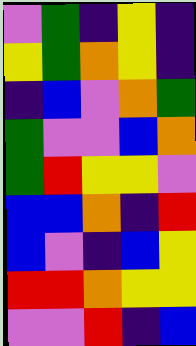[["violet", "green", "indigo", "yellow", "indigo"], ["yellow", "green", "orange", "yellow", "indigo"], ["indigo", "blue", "violet", "orange", "green"], ["green", "violet", "violet", "blue", "orange"], ["green", "red", "yellow", "yellow", "violet"], ["blue", "blue", "orange", "indigo", "red"], ["blue", "violet", "indigo", "blue", "yellow"], ["red", "red", "orange", "yellow", "yellow"], ["violet", "violet", "red", "indigo", "blue"]]